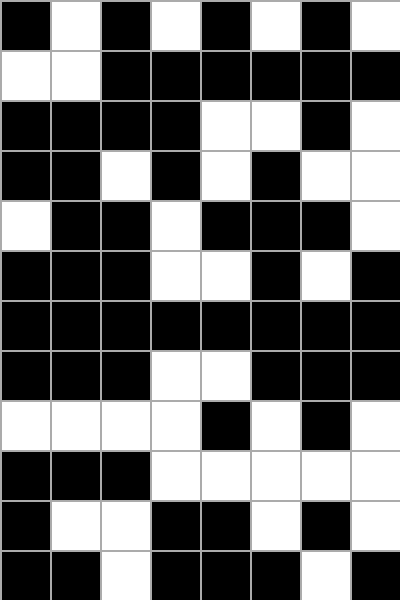[["black", "white", "black", "white", "black", "white", "black", "white"], ["white", "white", "black", "black", "black", "black", "black", "black"], ["black", "black", "black", "black", "white", "white", "black", "white"], ["black", "black", "white", "black", "white", "black", "white", "white"], ["white", "black", "black", "white", "black", "black", "black", "white"], ["black", "black", "black", "white", "white", "black", "white", "black"], ["black", "black", "black", "black", "black", "black", "black", "black"], ["black", "black", "black", "white", "white", "black", "black", "black"], ["white", "white", "white", "white", "black", "white", "black", "white"], ["black", "black", "black", "white", "white", "white", "white", "white"], ["black", "white", "white", "black", "black", "white", "black", "white"], ["black", "black", "white", "black", "black", "black", "white", "black"]]